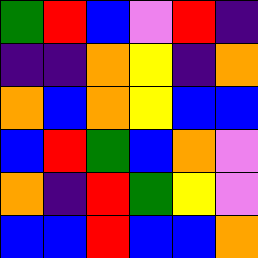[["green", "red", "blue", "violet", "red", "indigo"], ["indigo", "indigo", "orange", "yellow", "indigo", "orange"], ["orange", "blue", "orange", "yellow", "blue", "blue"], ["blue", "red", "green", "blue", "orange", "violet"], ["orange", "indigo", "red", "green", "yellow", "violet"], ["blue", "blue", "red", "blue", "blue", "orange"]]